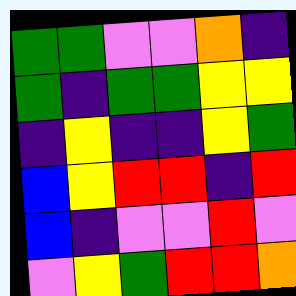[["green", "green", "violet", "violet", "orange", "indigo"], ["green", "indigo", "green", "green", "yellow", "yellow"], ["indigo", "yellow", "indigo", "indigo", "yellow", "green"], ["blue", "yellow", "red", "red", "indigo", "red"], ["blue", "indigo", "violet", "violet", "red", "violet"], ["violet", "yellow", "green", "red", "red", "orange"]]